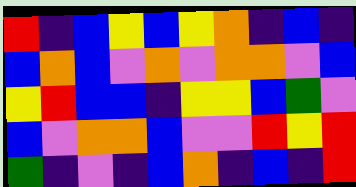[["red", "indigo", "blue", "yellow", "blue", "yellow", "orange", "indigo", "blue", "indigo"], ["blue", "orange", "blue", "violet", "orange", "violet", "orange", "orange", "violet", "blue"], ["yellow", "red", "blue", "blue", "indigo", "yellow", "yellow", "blue", "green", "violet"], ["blue", "violet", "orange", "orange", "blue", "violet", "violet", "red", "yellow", "red"], ["green", "indigo", "violet", "indigo", "blue", "orange", "indigo", "blue", "indigo", "red"]]